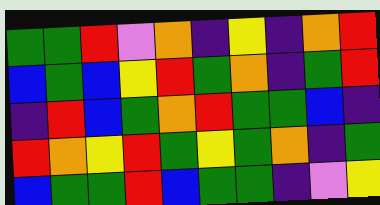[["green", "green", "red", "violet", "orange", "indigo", "yellow", "indigo", "orange", "red"], ["blue", "green", "blue", "yellow", "red", "green", "orange", "indigo", "green", "red"], ["indigo", "red", "blue", "green", "orange", "red", "green", "green", "blue", "indigo"], ["red", "orange", "yellow", "red", "green", "yellow", "green", "orange", "indigo", "green"], ["blue", "green", "green", "red", "blue", "green", "green", "indigo", "violet", "yellow"]]